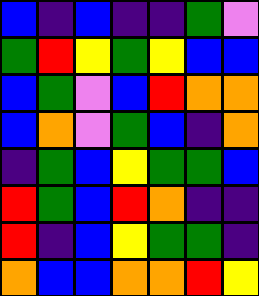[["blue", "indigo", "blue", "indigo", "indigo", "green", "violet"], ["green", "red", "yellow", "green", "yellow", "blue", "blue"], ["blue", "green", "violet", "blue", "red", "orange", "orange"], ["blue", "orange", "violet", "green", "blue", "indigo", "orange"], ["indigo", "green", "blue", "yellow", "green", "green", "blue"], ["red", "green", "blue", "red", "orange", "indigo", "indigo"], ["red", "indigo", "blue", "yellow", "green", "green", "indigo"], ["orange", "blue", "blue", "orange", "orange", "red", "yellow"]]